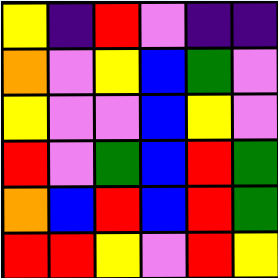[["yellow", "indigo", "red", "violet", "indigo", "indigo"], ["orange", "violet", "yellow", "blue", "green", "violet"], ["yellow", "violet", "violet", "blue", "yellow", "violet"], ["red", "violet", "green", "blue", "red", "green"], ["orange", "blue", "red", "blue", "red", "green"], ["red", "red", "yellow", "violet", "red", "yellow"]]